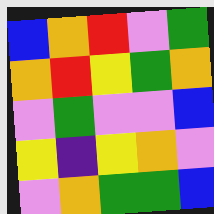[["blue", "orange", "red", "violet", "green"], ["orange", "red", "yellow", "green", "orange"], ["violet", "green", "violet", "violet", "blue"], ["yellow", "indigo", "yellow", "orange", "violet"], ["violet", "orange", "green", "green", "blue"]]